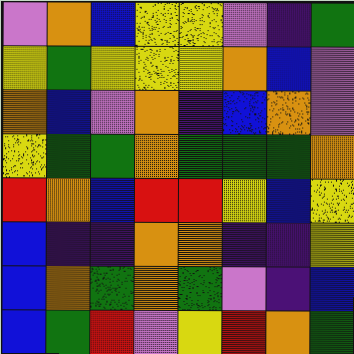[["violet", "orange", "blue", "yellow", "yellow", "violet", "indigo", "green"], ["yellow", "green", "yellow", "yellow", "yellow", "orange", "blue", "violet"], ["orange", "blue", "violet", "orange", "indigo", "blue", "orange", "violet"], ["yellow", "green", "green", "orange", "green", "green", "green", "orange"], ["red", "orange", "blue", "red", "red", "yellow", "blue", "yellow"], ["blue", "indigo", "indigo", "orange", "orange", "indigo", "indigo", "yellow"], ["blue", "orange", "green", "orange", "green", "violet", "indigo", "blue"], ["blue", "green", "red", "violet", "yellow", "red", "orange", "green"]]